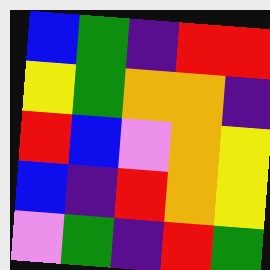[["blue", "green", "indigo", "red", "red"], ["yellow", "green", "orange", "orange", "indigo"], ["red", "blue", "violet", "orange", "yellow"], ["blue", "indigo", "red", "orange", "yellow"], ["violet", "green", "indigo", "red", "green"]]